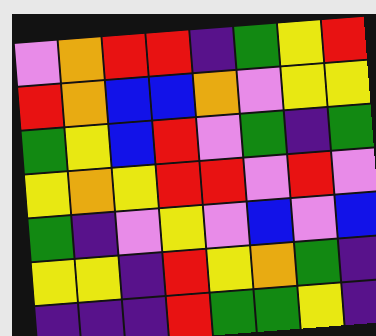[["violet", "orange", "red", "red", "indigo", "green", "yellow", "red"], ["red", "orange", "blue", "blue", "orange", "violet", "yellow", "yellow"], ["green", "yellow", "blue", "red", "violet", "green", "indigo", "green"], ["yellow", "orange", "yellow", "red", "red", "violet", "red", "violet"], ["green", "indigo", "violet", "yellow", "violet", "blue", "violet", "blue"], ["yellow", "yellow", "indigo", "red", "yellow", "orange", "green", "indigo"], ["indigo", "indigo", "indigo", "red", "green", "green", "yellow", "indigo"]]